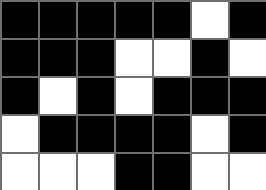[["black", "black", "black", "black", "black", "white", "black"], ["black", "black", "black", "white", "white", "black", "white"], ["black", "white", "black", "white", "black", "black", "black"], ["white", "black", "black", "black", "black", "white", "black"], ["white", "white", "white", "black", "black", "white", "white"]]